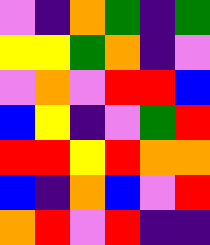[["violet", "indigo", "orange", "green", "indigo", "green"], ["yellow", "yellow", "green", "orange", "indigo", "violet"], ["violet", "orange", "violet", "red", "red", "blue"], ["blue", "yellow", "indigo", "violet", "green", "red"], ["red", "red", "yellow", "red", "orange", "orange"], ["blue", "indigo", "orange", "blue", "violet", "red"], ["orange", "red", "violet", "red", "indigo", "indigo"]]